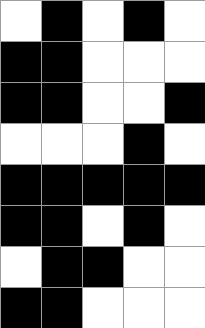[["white", "black", "white", "black", "white"], ["black", "black", "white", "white", "white"], ["black", "black", "white", "white", "black"], ["white", "white", "white", "black", "white"], ["black", "black", "black", "black", "black"], ["black", "black", "white", "black", "white"], ["white", "black", "black", "white", "white"], ["black", "black", "white", "white", "white"]]